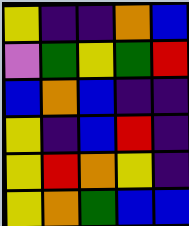[["yellow", "indigo", "indigo", "orange", "blue"], ["violet", "green", "yellow", "green", "red"], ["blue", "orange", "blue", "indigo", "indigo"], ["yellow", "indigo", "blue", "red", "indigo"], ["yellow", "red", "orange", "yellow", "indigo"], ["yellow", "orange", "green", "blue", "blue"]]